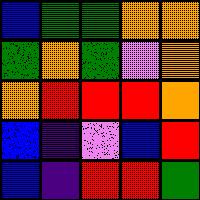[["blue", "green", "green", "orange", "orange"], ["green", "orange", "green", "violet", "orange"], ["orange", "red", "red", "red", "orange"], ["blue", "indigo", "violet", "blue", "red"], ["blue", "indigo", "red", "red", "green"]]